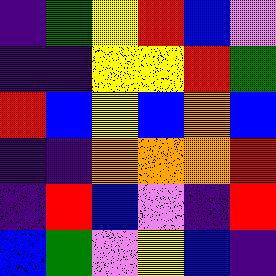[["indigo", "green", "yellow", "red", "blue", "violet"], ["indigo", "indigo", "yellow", "yellow", "red", "green"], ["red", "blue", "yellow", "blue", "orange", "blue"], ["indigo", "indigo", "orange", "orange", "orange", "red"], ["indigo", "red", "blue", "violet", "indigo", "red"], ["blue", "green", "violet", "yellow", "blue", "indigo"]]